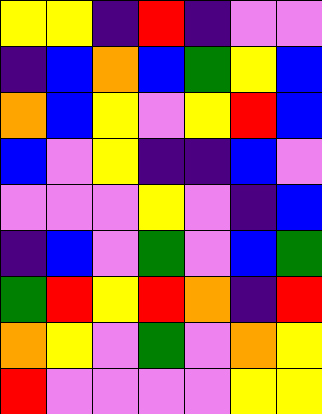[["yellow", "yellow", "indigo", "red", "indigo", "violet", "violet"], ["indigo", "blue", "orange", "blue", "green", "yellow", "blue"], ["orange", "blue", "yellow", "violet", "yellow", "red", "blue"], ["blue", "violet", "yellow", "indigo", "indigo", "blue", "violet"], ["violet", "violet", "violet", "yellow", "violet", "indigo", "blue"], ["indigo", "blue", "violet", "green", "violet", "blue", "green"], ["green", "red", "yellow", "red", "orange", "indigo", "red"], ["orange", "yellow", "violet", "green", "violet", "orange", "yellow"], ["red", "violet", "violet", "violet", "violet", "yellow", "yellow"]]